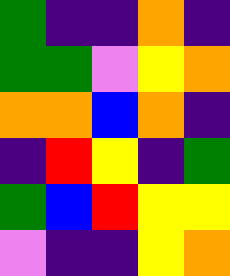[["green", "indigo", "indigo", "orange", "indigo"], ["green", "green", "violet", "yellow", "orange"], ["orange", "orange", "blue", "orange", "indigo"], ["indigo", "red", "yellow", "indigo", "green"], ["green", "blue", "red", "yellow", "yellow"], ["violet", "indigo", "indigo", "yellow", "orange"]]